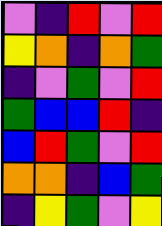[["violet", "indigo", "red", "violet", "red"], ["yellow", "orange", "indigo", "orange", "green"], ["indigo", "violet", "green", "violet", "red"], ["green", "blue", "blue", "red", "indigo"], ["blue", "red", "green", "violet", "red"], ["orange", "orange", "indigo", "blue", "green"], ["indigo", "yellow", "green", "violet", "yellow"]]